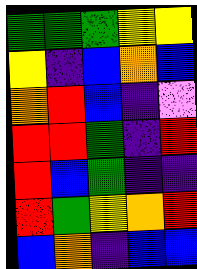[["green", "green", "green", "yellow", "yellow"], ["yellow", "indigo", "blue", "orange", "blue"], ["orange", "red", "blue", "indigo", "violet"], ["red", "red", "green", "indigo", "red"], ["red", "blue", "green", "indigo", "indigo"], ["red", "green", "yellow", "orange", "red"], ["blue", "orange", "indigo", "blue", "blue"]]